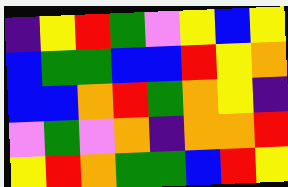[["indigo", "yellow", "red", "green", "violet", "yellow", "blue", "yellow"], ["blue", "green", "green", "blue", "blue", "red", "yellow", "orange"], ["blue", "blue", "orange", "red", "green", "orange", "yellow", "indigo"], ["violet", "green", "violet", "orange", "indigo", "orange", "orange", "red"], ["yellow", "red", "orange", "green", "green", "blue", "red", "yellow"]]